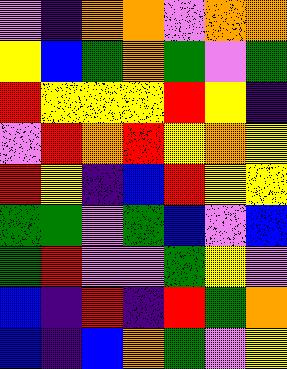[["violet", "indigo", "orange", "orange", "violet", "orange", "orange"], ["yellow", "blue", "green", "orange", "green", "violet", "green"], ["red", "yellow", "yellow", "yellow", "red", "yellow", "indigo"], ["violet", "red", "orange", "red", "yellow", "orange", "yellow"], ["red", "yellow", "indigo", "blue", "red", "yellow", "yellow"], ["green", "green", "violet", "green", "blue", "violet", "blue"], ["green", "red", "violet", "violet", "green", "yellow", "violet"], ["blue", "indigo", "red", "indigo", "red", "green", "orange"], ["blue", "indigo", "blue", "orange", "green", "violet", "yellow"]]